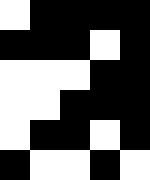[["white", "black", "black", "black", "black"], ["black", "black", "black", "white", "black"], ["white", "white", "white", "black", "black"], ["white", "white", "black", "black", "black"], ["white", "black", "black", "white", "black"], ["black", "white", "white", "black", "white"]]